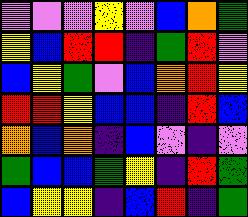[["violet", "violet", "violet", "yellow", "violet", "blue", "orange", "green"], ["yellow", "blue", "red", "red", "indigo", "green", "red", "violet"], ["blue", "yellow", "green", "violet", "blue", "orange", "red", "yellow"], ["red", "red", "yellow", "blue", "blue", "indigo", "red", "blue"], ["orange", "blue", "orange", "indigo", "blue", "violet", "indigo", "violet"], ["green", "blue", "blue", "green", "yellow", "indigo", "red", "green"], ["blue", "yellow", "yellow", "indigo", "blue", "red", "indigo", "green"]]